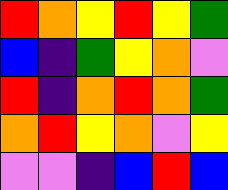[["red", "orange", "yellow", "red", "yellow", "green"], ["blue", "indigo", "green", "yellow", "orange", "violet"], ["red", "indigo", "orange", "red", "orange", "green"], ["orange", "red", "yellow", "orange", "violet", "yellow"], ["violet", "violet", "indigo", "blue", "red", "blue"]]